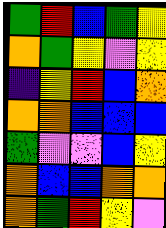[["green", "red", "blue", "green", "yellow"], ["orange", "green", "yellow", "violet", "yellow"], ["indigo", "yellow", "red", "blue", "orange"], ["orange", "orange", "blue", "blue", "blue"], ["green", "violet", "violet", "blue", "yellow"], ["orange", "blue", "blue", "orange", "orange"], ["orange", "green", "red", "yellow", "violet"]]